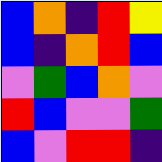[["blue", "orange", "indigo", "red", "yellow"], ["blue", "indigo", "orange", "red", "blue"], ["violet", "green", "blue", "orange", "violet"], ["red", "blue", "violet", "violet", "green"], ["blue", "violet", "red", "red", "indigo"]]